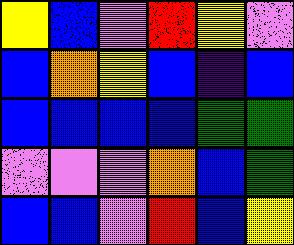[["yellow", "blue", "violet", "red", "yellow", "violet"], ["blue", "orange", "yellow", "blue", "indigo", "blue"], ["blue", "blue", "blue", "blue", "green", "green"], ["violet", "violet", "violet", "orange", "blue", "green"], ["blue", "blue", "violet", "red", "blue", "yellow"]]